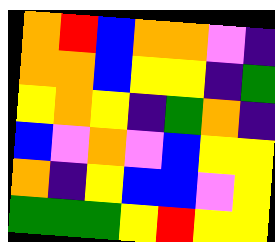[["orange", "red", "blue", "orange", "orange", "violet", "indigo"], ["orange", "orange", "blue", "yellow", "yellow", "indigo", "green"], ["yellow", "orange", "yellow", "indigo", "green", "orange", "indigo"], ["blue", "violet", "orange", "violet", "blue", "yellow", "yellow"], ["orange", "indigo", "yellow", "blue", "blue", "violet", "yellow"], ["green", "green", "green", "yellow", "red", "yellow", "yellow"]]